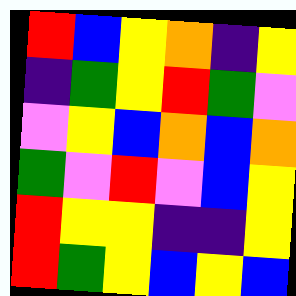[["red", "blue", "yellow", "orange", "indigo", "yellow"], ["indigo", "green", "yellow", "red", "green", "violet"], ["violet", "yellow", "blue", "orange", "blue", "orange"], ["green", "violet", "red", "violet", "blue", "yellow"], ["red", "yellow", "yellow", "indigo", "indigo", "yellow"], ["red", "green", "yellow", "blue", "yellow", "blue"]]